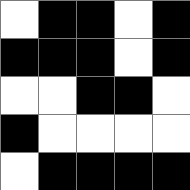[["white", "black", "black", "white", "black"], ["black", "black", "black", "white", "black"], ["white", "white", "black", "black", "white"], ["black", "white", "white", "white", "white"], ["white", "black", "black", "black", "black"]]